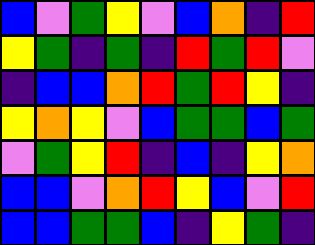[["blue", "violet", "green", "yellow", "violet", "blue", "orange", "indigo", "red"], ["yellow", "green", "indigo", "green", "indigo", "red", "green", "red", "violet"], ["indigo", "blue", "blue", "orange", "red", "green", "red", "yellow", "indigo"], ["yellow", "orange", "yellow", "violet", "blue", "green", "green", "blue", "green"], ["violet", "green", "yellow", "red", "indigo", "blue", "indigo", "yellow", "orange"], ["blue", "blue", "violet", "orange", "red", "yellow", "blue", "violet", "red"], ["blue", "blue", "green", "green", "blue", "indigo", "yellow", "green", "indigo"]]